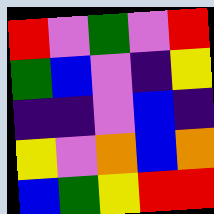[["red", "violet", "green", "violet", "red"], ["green", "blue", "violet", "indigo", "yellow"], ["indigo", "indigo", "violet", "blue", "indigo"], ["yellow", "violet", "orange", "blue", "orange"], ["blue", "green", "yellow", "red", "red"]]